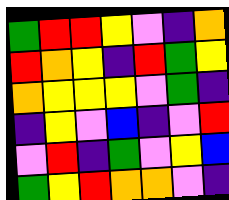[["green", "red", "red", "yellow", "violet", "indigo", "orange"], ["red", "orange", "yellow", "indigo", "red", "green", "yellow"], ["orange", "yellow", "yellow", "yellow", "violet", "green", "indigo"], ["indigo", "yellow", "violet", "blue", "indigo", "violet", "red"], ["violet", "red", "indigo", "green", "violet", "yellow", "blue"], ["green", "yellow", "red", "orange", "orange", "violet", "indigo"]]